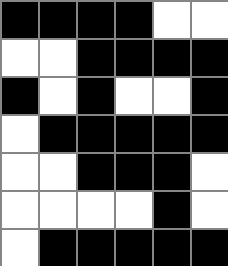[["black", "black", "black", "black", "white", "white"], ["white", "white", "black", "black", "black", "black"], ["black", "white", "black", "white", "white", "black"], ["white", "black", "black", "black", "black", "black"], ["white", "white", "black", "black", "black", "white"], ["white", "white", "white", "white", "black", "white"], ["white", "black", "black", "black", "black", "black"]]